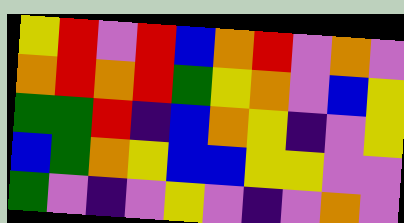[["yellow", "red", "violet", "red", "blue", "orange", "red", "violet", "orange", "violet"], ["orange", "red", "orange", "red", "green", "yellow", "orange", "violet", "blue", "yellow"], ["green", "green", "red", "indigo", "blue", "orange", "yellow", "indigo", "violet", "yellow"], ["blue", "green", "orange", "yellow", "blue", "blue", "yellow", "yellow", "violet", "violet"], ["green", "violet", "indigo", "violet", "yellow", "violet", "indigo", "violet", "orange", "violet"]]